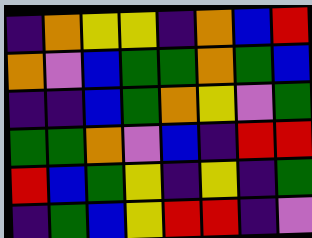[["indigo", "orange", "yellow", "yellow", "indigo", "orange", "blue", "red"], ["orange", "violet", "blue", "green", "green", "orange", "green", "blue"], ["indigo", "indigo", "blue", "green", "orange", "yellow", "violet", "green"], ["green", "green", "orange", "violet", "blue", "indigo", "red", "red"], ["red", "blue", "green", "yellow", "indigo", "yellow", "indigo", "green"], ["indigo", "green", "blue", "yellow", "red", "red", "indigo", "violet"]]